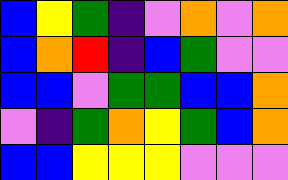[["blue", "yellow", "green", "indigo", "violet", "orange", "violet", "orange"], ["blue", "orange", "red", "indigo", "blue", "green", "violet", "violet"], ["blue", "blue", "violet", "green", "green", "blue", "blue", "orange"], ["violet", "indigo", "green", "orange", "yellow", "green", "blue", "orange"], ["blue", "blue", "yellow", "yellow", "yellow", "violet", "violet", "violet"]]